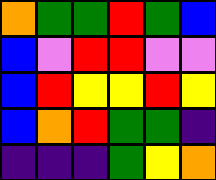[["orange", "green", "green", "red", "green", "blue"], ["blue", "violet", "red", "red", "violet", "violet"], ["blue", "red", "yellow", "yellow", "red", "yellow"], ["blue", "orange", "red", "green", "green", "indigo"], ["indigo", "indigo", "indigo", "green", "yellow", "orange"]]